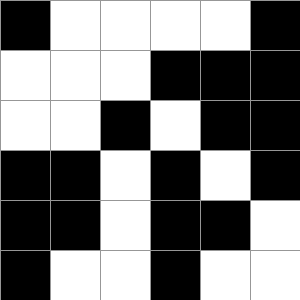[["black", "white", "white", "white", "white", "black"], ["white", "white", "white", "black", "black", "black"], ["white", "white", "black", "white", "black", "black"], ["black", "black", "white", "black", "white", "black"], ["black", "black", "white", "black", "black", "white"], ["black", "white", "white", "black", "white", "white"]]